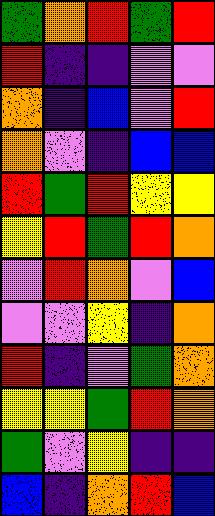[["green", "orange", "red", "green", "red"], ["red", "indigo", "indigo", "violet", "violet"], ["orange", "indigo", "blue", "violet", "red"], ["orange", "violet", "indigo", "blue", "blue"], ["red", "green", "red", "yellow", "yellow"], ["yellow", "red", "green", "red", "orange"], ["violet", "red", "orange", "violet", "blue"], ["violet", "violet", "yellow", "indigo", "orange"], ["red", "indigo", "violet", "green", "orange"], ["yellow", "yellow", "green", "red", "orange"], ["green", "violet", "yellow", "indigo", "indigo"], ["blue", "indigo", "orange", "red", "blue"]]